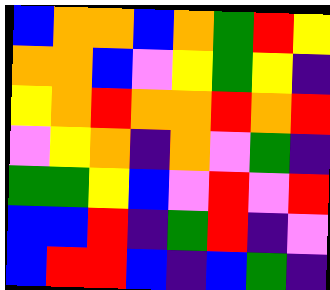[["blue", "orange", "orange", "blue", "orange", "green", "red", "yellow"], ["orange", "orange", "blue", "violet", "yellow", "green", "yellow", "indigo"], ["yellow", "orange", "red", "orange", "orange", "red", "orange", "red"], ["violet", "yellow", "orange", "indigo", "orange", "violet", "green", "indigo"], ["green", "green", "yellow", "blue", "violet", "red", "violet", "red"], ["blue", "blue", "red", "indigo", "green", "red", "indigo", "violet"], ["blue", "red", "red", "blue", "indigo", "blue", "green", "indigo"]]